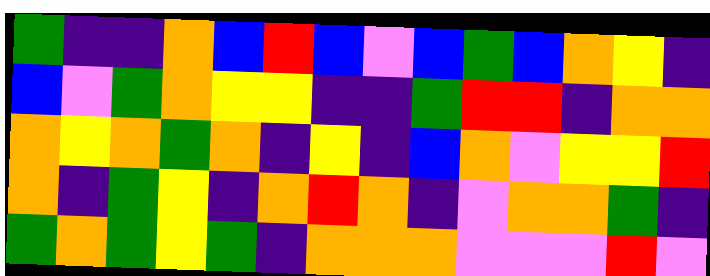[["green", "indigo", "indigo", "orange", "blue", "red", "blue", "violet", "blue", "green", "blue", "orange", "yellow", "indigo"], ["blue", "violet", "green", "orange", "yellow", "yellow", "indigo", "indigo", "green", "red", "red", "indigo", "orange", "orange"], ["orange", "yellow", "orange", "green", "orange", "indigo", "yellow", "indigo", "blue", "orange", "violet", "yellow", "yellow", "red"], ["orange", "indigo", "green", "yellow", "indigo", "orange", "red", "orange", "indigo", "violet", "orange", "orange", "green", "indigo"], ["green", "orange", "green", "yellow", "green", "indigo", "orange", "orange", "orange", "violet", "violet", "violet", "red", "violet"]]